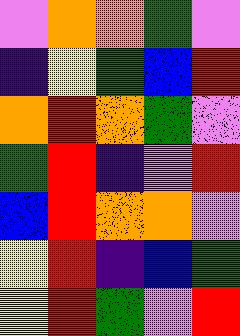[["violet", "orange", "orange", "green", "violet"], ["indigo", "yellow", "green", "blue", "red"], ["orange", "red", "orange", "green", "violet"], ["green", "red", "indigo", "violet", "red"], ["blue", "red", "orange", "orange", "violet"], ["yellow", "red", "indigo", "blue", "green"], ["yellow", "red", "green", "violet", "red"]]